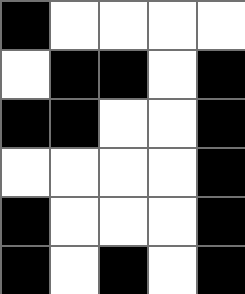[["black", "white", "white", "white", "white"], ["white", "black", "black", "white", "black"], ["black", "black", "white", "white", "black"], ["white", "white", "white", "white", "black"], ["black", "white", "white", "white", "black"], ["black", "white", "black", "white", "black"]]